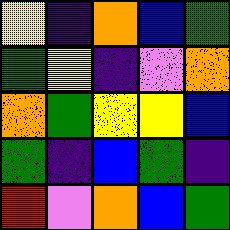[["yellow", "indigo", "orange", "blue", "green"], ["green", "yellow", "indigo", "violet", "orange"], ["orange", "green", "yellow", "yellow", "blue"], ["green", "indigo", "blue", "green", "indigo"], ["red", "violet", "orange", "blue", "green"]]